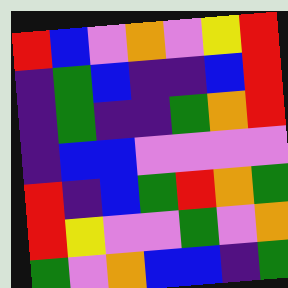[["red", "blue", "violet", "orange", "violet", "yellow", "red"], ["indigo", "green", "blue", "indigo", "indigo", "blue", "red"], ["indigo", "green", "indigo", "indigo", "green", "orange", "red"], ["indigo", "blue", "blue", "violet", "violet", "violet", "violet"], ["red", "indigo", "blue", "green", "red", "orange", "green"], ["red", "yellow", "violet", "violet", "green", "violet", "orange"], ["green", "violet", "orange", "blue", "blue", "indigo", "green"]]